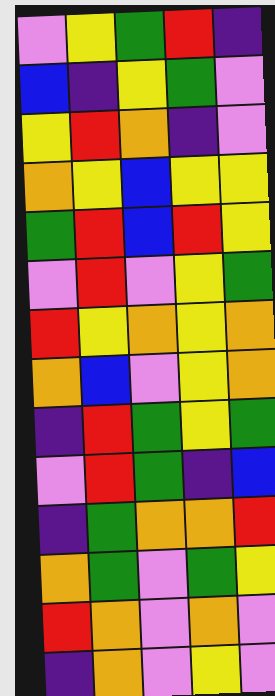[["violet", "yellow", "green", "red", "indigo"], ["blue", "indigo", "yellow", "green", "violet"], ["yellow", "red", "orange", "indigo", "violet"], ["orange", "yellow", "blue", "yellow", "yellow"], ["green", "red", "blue", "red", "yellow"], ["violet", "red", "violet", "yellow", "green"], ["red", "yellow", "orange", "yellow", "orange"], ["orange", "blue", "violet", "yellow", "orange"], ["indigo", "red", "green", "yellow", "green"], ["violet", "red", "green", "indigo", "blue"], ["indigo", "green", "orange", "orange", "red"], ["orange", "green", "violet", "green", "yellow"], ["red", "orange", "violet", "orange", "violet"], ["indigo", "orange", "violet", "yellow", "violet"]]